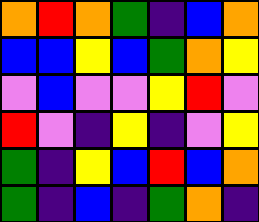[["orange", "red", "orange", "green", "indigo", "blue", "orange"], ["blue", "blue", "yellow", "blue", "green", "orange", "yellow"], ["violet", "blue", "violet", "violet", "yellow", "red", "violet"], ["red", "violet", "indigo", "yellow", "indigo", "violet", "yellow"], ["green", "indigo", "yellow", "blue", "red", "blue", "orange"], ["green", "indigo", "blue", "indigo", "green", "orange", "indigo"]]